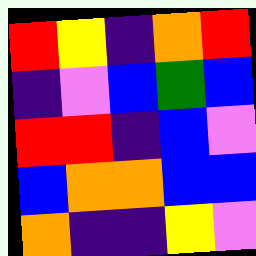[["red", "yellow", "indigo", "orange", "red"], ["indigo", "violet", "blue", "green", "blue"], ["red", "red", "indigo", "blue", "violet"], ["blue", "orange", "orange", "blue", "blue"], ["orange", "indigo", "indigo", "yellow", "violet"]]